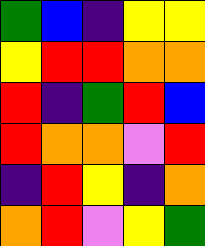[["green", "blue", "indigo", "yellow", "yellow"], ["yellow", "red", "red", "orange", "orange"], ["red", "indigo", "green", "red", "blue"], ["red", "orange", "orange", "violet", "red"], ["indigo", "red", "yellow", "indigo", "orange"], ["orange", "red", "violet", "yellow", "green"]]